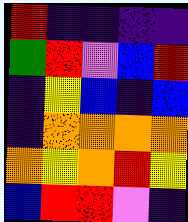[["red", "indigo", "indigo", "indigo", "indigo"], ["green", "red", "violet", "blue", "red"], ["indigo", "yellow", "blue", "indigo", "blue"], ["indigo", "orange", "orange", "orange", "orange"], ["orange", "yellow", "orange", "red", "yellow"], ["blue", "red", "red", "violet", "indigo"]]